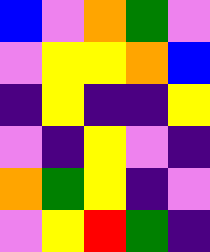[["blue", "violet", "orange", "green", "violet"], ["violet", "yellow", "yellow", "orange", "blue"], ["indigo", "yellow", "indigo", "indigo", "yellow"], ["violet", "indigo", "yellow", "violet", "indigo"], ["orange", "green", "yellow", "indigo", "violet"], ["violet", "yellow", "red", "green", "indigo"]]